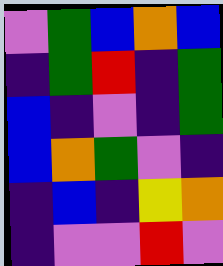[["violet", "green", "blue", "orange", "blue"], ["indigo", "green", "red", "indigo", "green"], ["blue", "indigo", "violet", "indigo", "green"], ["blue", "orange", "green", "violet", "indigo"], ["indigo", "blue", "indigo", "yellow", "orange"], ["indigo", "violet", "violet", "red", "violet"]]